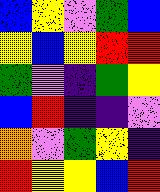[["blue", "yellow", "violet", "green", "blue"], ["yellow", "blue", "yellow", "red", "red"], ["green", "violet", "indigo", "green", "yellow"], ["blue", "red", "indigo", "indigo", "violet"], ["orange", "violet", "green", "yellow", "indigo"], ["red", "yellow", "yellow", "blue", "red"]]